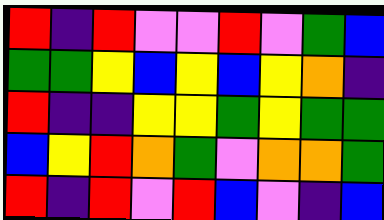[["red", "indigo", "red", "violet", "violet", "red", "violet", "green", "blue"], ["green", "green", "yellow", "blue", "yellow", "blue", "yellow", "orange", "indigo"], ["red", "indigo", "indigo", "yellow", "yellow", "green", "yellow", "green", "green"], ["blue", "yellow", "red", "orange", "green", "violet", "orange", "orange", "green"], ["red", "indigo", "red", "violet", "red", "blue", "violet", "indigo", "blue"]]